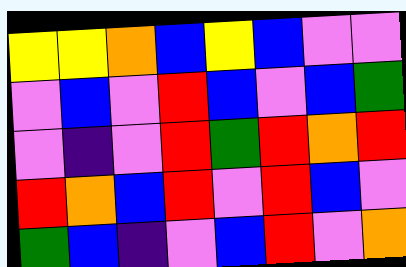[["yellow", "yellow", "orange", "blue", "yellow", "blue", "violet", "violet"], ["violet", "blue", "violet", "red", "blue", "violet", "blue", "green"], ["violet", "indigo", "violet", "red", "green", "red", "orange", "red"], ["red", "orange", "blue", "red", "violet", "red", "blue", "violet"], ["green", "blue", "indigo", "violet", "blue", "red", "violet", "orange"]]